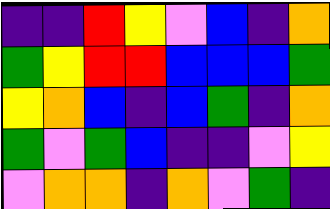[["indigo", "indigo", "red", "yellow", "violet", "blue", "indigo", "orange"], ["green", "yellow", "red", "red", "blue", "blue", "blue", "green"], ["yellow", "orange", "blue", "indigo", "blue", "green", "indigo", "orange"], ["green", "violet", "green", "blue", "indigo", "indigo", "violet", "yellow"], ["violet", "orange", "orange", "indigo", "orange", "violet", "green", "indigo"]]